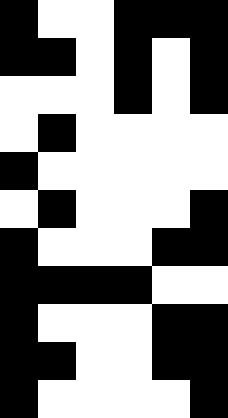[["black", "white", "white", "black", "black", "black"], ["black", "black", "white", "black", "white", "black"], ["white", "white", "white", "black", "white", "black"], ["white", "black", "white", "white", "white", "white"], ["black", "white", "white", "white", "white", "white"], ["white", "black", "white", "white", "white", "black"], ["black", "white", "white", "white", "black", "black"], ["black", "black", "black", "black", "white", "white"], ["black", "white", "white", "white", "black", "black"], ["black", "black", "white", "white", "black", "black"], ["black", "white", "white", "white", "white", "black"]]